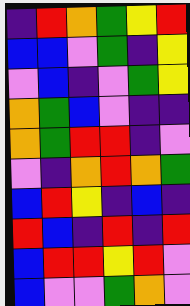[["indigo", "red", "orange", "green", "yellow", "red"], ["blue", "blue", "violet", "green", "indigo", "yellow"], ["violet", "blue", "indigo", "violet", "green", "yellow"], ["orange", "green", "blue", "violet", "indigo", "indigo"], ["orange", "green", "red", "red", "indigo", "violet"], ["violet", "indigo", "orange", "red", "orange", "green"], ["blue", "red", "yellow", "indigo", "blue", "indigo"], ["red", "blue", "indigo", "red", "indigo", "red"], ["blue", "red", "red", "yellow", "red", "violet"], ["blue", "violet", "violet", "green", "orange", "violet"]]